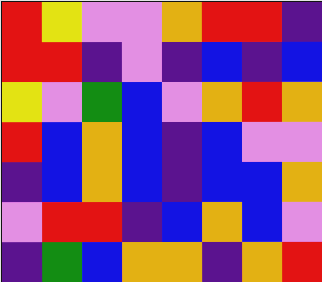[["red", "yellow", "violet", "violet", "orange", "red", "red", "indigo"], ["red", "red", "indigo", "violet", "indigo", "blue", "indigo", "blue"], ["yellow", "violet", "green", "blue", "violet", "orange", "red", "orange"], ["red", "blue", "orange", "blue", "indigo", "blue", "violet", "violet"], ["indigo", "blue", "orange", "blue", "indigo", "blue", "blue", "orange"], ["violet", "red", "red", "indigo", "blue", "orange", "blue", "violet"], ["indigo", "green", "blue", "orange", "orange", "indigo", "orange", "red"]]